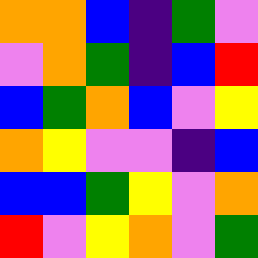[["orange", "orange", "blue", "indigo", "green", "violet"], ["violet", "orange", "green", "indigo", "blue", "red"], ["blue", "green", "orange", "blue", "violet", "yellow"], ["orange", "yellow", "violet", "violet", "indigo", "blue"], ["blue", "blue", "green", "yellow", "violet", "orange"], ["red", "violet", "yellow", "orange", "violet", "green"]]